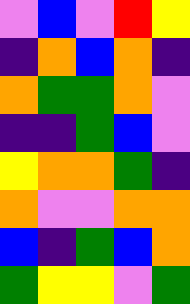[["violet", "blue", "violet", "red", "yellow"], ["indigo", "orange", "blue", "orange", "indigo"], ["orange", "green", "green", "orange", "violet"], ["indigo", "indigo", "green", "blue", "violet"], ["yellow", "orange", "orange", "green", "indigo"], ["orange", "violet", "violet", "orange", "orange"], ["blue", "indigo", "green", "blue", "orange"], ["green", "yellow", "yellow", "violet", "green"]]